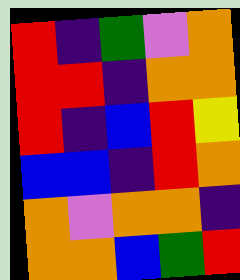[["red", "indigo", "green", "violet", "orange"], ["red", "red", "indigo", "orange", "orange"], ["red", "indigo", "blue", "red", "yellow"], ["blue", "blue", "indigo", "red", "orange"], ["orange", "violet", "orange", "orange", "indigo"], ["orange", "orange", "blue", "green", "red"]]